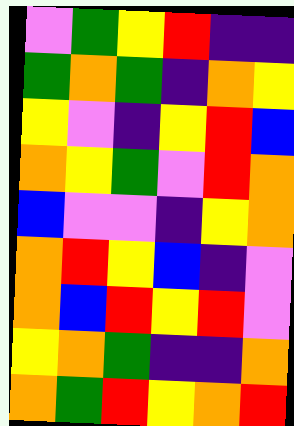[["violet", "green", "yellow", "red", "indigo", "indigo"], ["green", "orange", "green", "indigo", "orange", "yellow"], ["yellow", "violet", "indigo", "yellow", "red", "blue"], ["orange", "yellow", "green", "violet", "red", "orange"], ["blue", "violet", "violet", "indigo", "yellow", "orange"], ["orange", "red", "yellow", "blue", "indigo", "violet"], ["orange", "blue", "red", "yellow", "red", "violet"], ["yellow", "orange", "green", "indigo", "indigo", "orange"], ["orange", "green", "red", "yellow", "orange", "red"]]